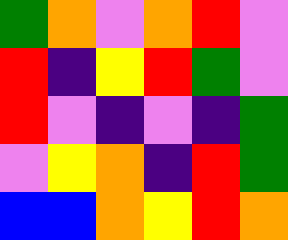[["green", "orange", "violet", "orange", "red", "violet"], ["red", "indigo", "yellow", "red", "green", "violet"], ["red", "violet", "indigo", "violet", "indigo", "green"], ["violet", "yellow", "orange", "indigo", "red", "green"], ["blue", "blue", "orange", "yellow", "red", "orange"]]